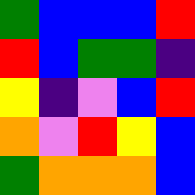[["green", "blue", "blue", "blue", "red"], ["red", "blue", "green", "green", "indigo"], ["yellow", "indigo", "violet", "blue", "red"], ["orange", "violet", "red", "yellow", "blue"], ["green", "orange", "orange", "orange", "blue"]]